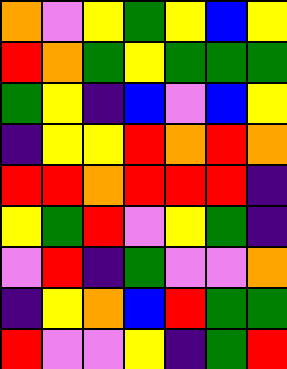[["orange", "violet", "yellow", "green", "yellow", "blue", "yellow"], ["red", "orange", "green", "yellow", "green", "green", "green"], ["green", "yellow", "indigo", "blue", "violet", "blue", "yellow"], ["indigo", "yellow", "yellow", "red", "orange", "red", "orange"], ["red", "red", "orange", "red", "red", "red", "indigo"], ["yellow", "green", "red", "violet", "yellow", "green", "indigo"], ["violet", "red", "indigo", "green", "violet", "violet", "orange"], ["indigo", "yellow", "orange", "blue", "red", "green", "green"], ["red", "violet", "violet", "yellow", "indigo", "green", "red"]]